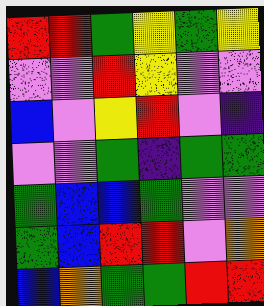[["red", "red", "green", "yellow", "green", "yellow"], ["violet", "violet", "red", "yellow", "violet", "violet"], ["blue", "violet", "yellow", "red", "violet", "indigo"], ["violet", "violet", "green", "indigo", "green", "green"], ["green", "blue", "blue", "green", "violet", "violet"], ["green", "blue", "red", "red", "violet", "orange"], ["blue", "orange", "green", "green", "red", "red"]]